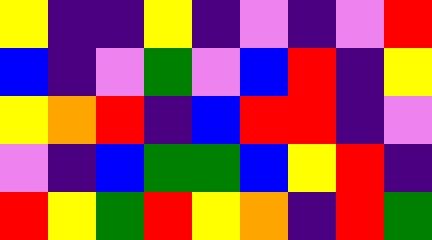[["yellow", "indigo", "indigo", "yellow", "indigo", "violet", "indigo", "violet", "red"], ["blue", "indigo", "violet", "green", "violet", "blue", "red", "indigo", "yellow"], ["yellow", "orange", "red", "indigo", "blue", "red", "red", "indigo", "violet"], ["violet", "indigo", "blue", "green", "green", "blue", "yellow", "red", "indigo"], ["red", "yellow", "green", "red", "yellow", "orange", "indigo", "red", "green"]]